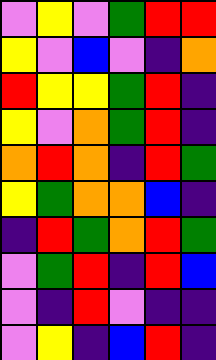[["violet", "yellow", "violet", "green", "red", "red"], ["yellow", "violet", "blue", "violet", "indigo", "orange"], ["red", "yellow", "yellow", "green", "red", "indigo"], ["yellow", "violet", "orange", "green", "red", "indigo"], ["orange", "red", "orange", "indigo", "red", "green"], ["yellow", "green", "orange", "orange", "blue", "indigo"], ["indigo", "red", "green", "orange", "red", "green"], ["violet", "green", "red", "indigo", "red", "blue"], ["violet", "indigo", "red", "violet", "indigo", "indigo"], ["violet", "yellow", "indigo", "blue", "red", "indigo"]]